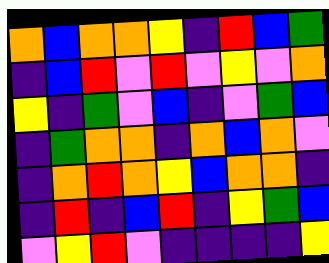[["orange", "blue", "orange", "orange", "yellow", "indigo", "red", "blue", "green"], ["indigo", "blue", "red", "violet", "red", "violet", "yellow", "violet", "orange"], ["yellow", "indigo", "green", "violet", "blue", "indigo", "violet", "green", "blue"], ["indigo", "green", "orange", "orange", "indigo", "orange", "blue", "orange", "violet"], ["indigo", "orange", "red", "orange", "yellow", "blue", "orange", "orange", "indigo"], ["indigo", "red", "indigo", "blue", "red", "indigo", "yellow", "green", "blue"], ["violet", "yellow", "red", "violet", "indigo", "indigo", "indigo", "indigo", "yellow"]]